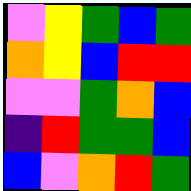[["violet", "yellow", "green", "blue", "green"], ["orange", "yellow", "blue", "red", "red"], ["violet", "violet", "green", "orange", "blue"], ["indigo", "red", "green", "green", "blue"], ["blue", "violet", "orange", "red", "green"]]